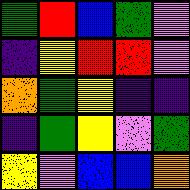[["green", "red", "blue", "green", "violet"], ["indigo", "yellow", "red", "red", "violet"], ["orange", "green", "yellow", "indigo", "indigo"], ["indigo", "green", "yellow", "violet", "green"], ["yellow", "violet", "blue", "blue", "orange"]]